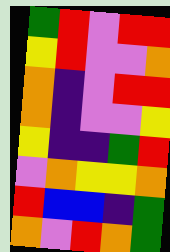[["green", "red", "violet", "red", "red"], ["yellow", "red", "violet", "violet", "orange"], ["orange", "indigo", "violet", "red", "red"], ["orange", "indigo", "violet", "violet", "yellow"], ["yellow", "indigo", "indigo", "green", "red"], ["violet", "orange", "yellow", "yellow", "orange"], ["red", "blue", "blue", "indigo", "green"], ["orange", "violet", "red", "orange", "green"]]